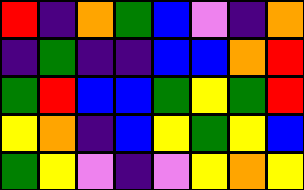[["red", "indigo", "orange", "green", "blue", "violet", "indigo", "orange"], ["indigo", "green", "indigo", "indigo", "blue", "blue", "orange", "red"], ["green", "red", "blue", "blue", "green", "yellow", "green", "red"], ["yellow", "orange", "indigo", "blue", "yellow", "green", "yellow", "blue"], ["green", "yellow", "violet", "indigo", "violet", "yellow", "orange", "yellow"]]